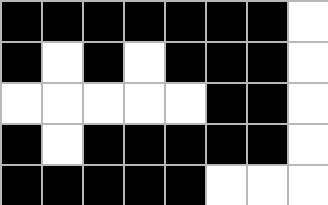[["black", "black", "black", "black", "black", "black", "black", "white"], ["black", "white", "black", "white", "black", "black", "black", "white"], ["white", "white", "white", "white", "white", "black", "black", "white"], ["black", "white", "black", "black", "black", "black", "black", "white"], ["black", "black", "black", "black", "black", "white", "white", "white"]]